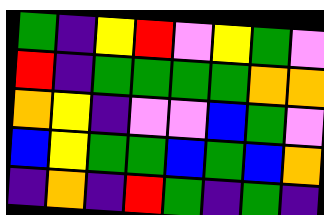[["green", "indigo", "yellow", "red", "violet", "yellow", "green", "violet"], ["red", "indigo", "green", "green", "green", "green", "orange", "orange"], ["orange", "yellow", "indigo", "violet", "violet", "blue", "green", "violet"], ["blue", "yellow", "green", "green", "blue", "green", "blue", "orange"], ["indigo", "orange", "indigo", "red", "green", "indigo", "green", "indigo"]]